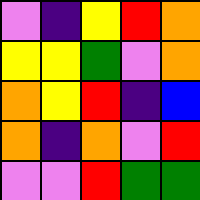[["violet", "indigo", "yellow", "red", "orange"], ["yellow", "yellow", "green", "violet", "orange"], ["orange", "yellow", "red", "indigo", "blue"], ["orange", "indigo", "orange", "violet", "red"], ["violet", "violet", "red", "green", "green"]]